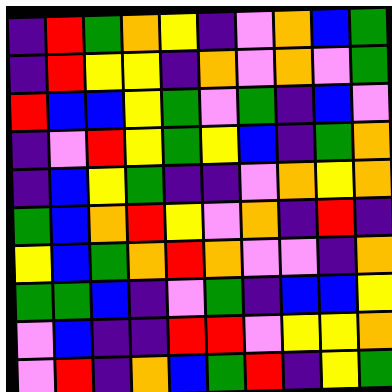[["indigo", "red", "green", "orange", "yellow", "indigo", "violet", "orange", "blue", "green"], ["indigo", "red", "yellow", "yellow", "indigo", "orange", "violet", "orange", "violet", "green"], ["red", "blue", "blue", "yellow", "green", "violet", "green", "indigo", "blue", "violet"], ["indigo", "violet", "red", "yellow", "green", "yellow", "blue", "indigo", "green", "orange"], ["indigo", "blue", "yellow", "green", "indigo", "indigo", "violet", "orange", "yellow", "orange"], ["green", "blue", "orange", "red", "yellow", "violet", "orange", "indigo", "red", "indigo"], ["yellow", "blue", "green", "orange", "red", "orange", "violet", "violet", "indigo", "orange"], ["green", "green", "blue", "indigo", "violet", "green", "indigo", "blue", "blue", "yellow"], ["violet", "blue", "indigo", "indigo", "red", "red", "violet", "yellow", "yellow", "orange"], ["violet", "red", "indigo", "orange", "blue", "green", "red", "indigo", "yellow", "green"]]